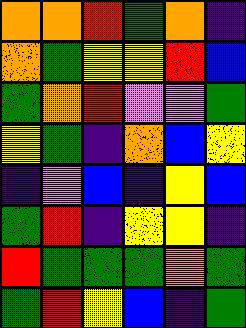[["orange", "orange", "red", "green", "orange", "indigo"], ["orange", "green", "yellow", "yellow", "red", "blue"], ["green", "orange", "red", "violet", "violet", "green"], ["yellow", "green", "indigo", "orange", "blue", "yellow"], ["indigo", "violet", "blue", "indigo", "yellow", "blue"], ["green", "red", "indigo", "yellow", "yellow", "indigo"], ["red", "green", "green", "green", "orange", "green"], ["green", "red", "yellow", "blue", "indigo", "green"]]